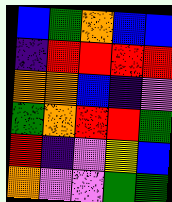[["blue", "green", "orange", "blue", "blue"], ["indigo", "red", "red", "red", "red"], ["orange", "orange", "blue", "indigo", "violet"], ["green", "orange", "red", "red", "green"], ["red", "indigo", "violet", "yellow", "blue"], ["orange", "violet", "violet", "green", "green"]]